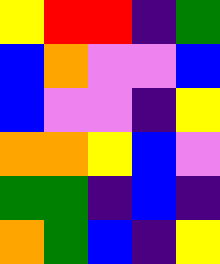[["yellow", "red", "red", "indigo", "green"], ["blue", "orange", "violet", "violet", "blue"], ["blue", "violet", "violet", "indigo", "yellow"], ["orange", "orange", "yellow", "blue", "violet"], ["green", "green", "indigo", "blue", "indigo"], ["orange", "green", "blue", "indigo", "yellow"]]